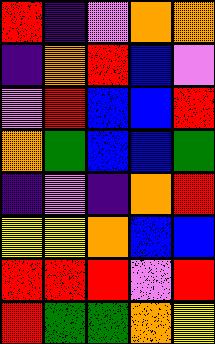[["red", "indigo", "violet", "orange", "orange"], ["indigo", "orange", "red", "blue", "violet"], ["violet", "red", "blue", "blue", "red"], ["orange", "green", "blue", "blue", "green"], ["indigo", "violet", "indigo", "orange", "red"], ["yellow", "yellow", "orange", "blue", "blue"], ["red", "red", "red", "violet", "red"], ["red", "green", "green", "orange", "yellow"]]